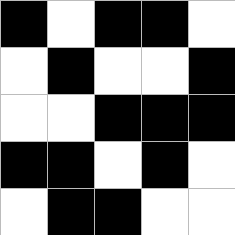[["black", "white", "black", "black", "white"], ["white", "black", "white", "white", "black"], ["white", "white", "black", "black", "black"], ["black", "black", "white", "black", "white"], ["white", "black", "black", "white", "white"]]